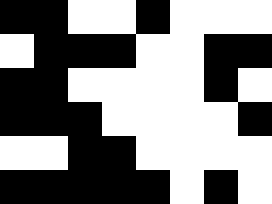[["black", "black", "white", "white", "black", "white", "white", "white"], ["white", "black", "black", "black", "white", "white", "black", "black"], ["black", "black", "white", "white", "white", "white", "black", "white"], ["black", "black", "black", "white", "white", "white", "white", "black"], ["white", "white", "black", "black", "white", "white", "white", "white"], ["black", "black", "black", "black", "black", "white", "black", "white"]]